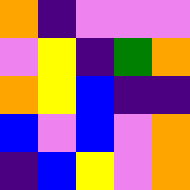[["orange", "indigo", "violet", "violet", "violet"], ["violet", "yellow", "indigo", "green", "orange"], ["orange", "yellow", "blue", "indigo", "indigo"], ["blue", "violet", "blue", "violet", "orange"], ["indigo", "blue", "yellow", "violet", "orange"]]